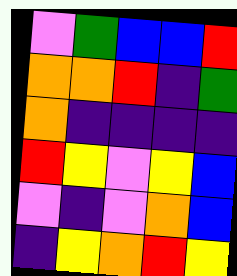[["violet", "green", "blue", "blue", "red"], ["orange", "orange", "red", "indigo", "green"], ["orange", "indigo", "indigo", "indigo", "indigo"], ["red", "yellow", "violet", "yellow", "blue"], ["violet", "indigo", "violet", "orange", "blue"], ["indigo", "yellow", "orange", "red", "yellow"]]